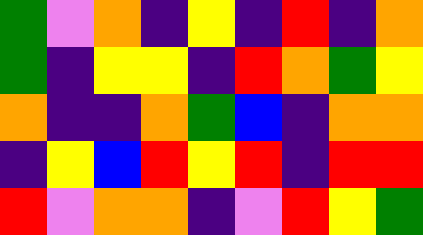[["green", "violet", "orange", "indigo", "yellow", "indigo", "red", "indigo", "orange"], ["green", "indigo", "yellow", "yellow", "indigo", "red", "orange", "green", "yellow"], ["orange", "indigo", "indigo", "orange", "green", "blue", "indigo", "orange", "orange"], ["indigo", "yellow", "blue", "red", "yellow", "red", "indigo", "red", "red"], ["red", "violet", "orange", "orange", "indigo", "violet", "red", "yellow", "green"]]